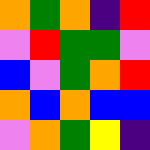[["orange", "green", "orange", "indigo", "red"], ["violet", "red", "green", "green", "violet"], ["blue", "violet", "green", "orange", "red"], ["orange", "blue", "orange", "blue", "blue"], ["violet", "orange", "green", "yellow", "indigo"]]